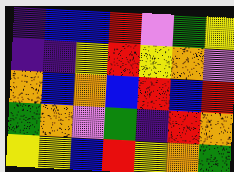[["indigo", "blue", "blue", "red", "violet", "green", "yellow"], ["indigo", "indigo", "yellow", "red", "yellow", "orange", "violet"], ["orange", "blue", "orange", "blue", "red", "blue", "red"], ["green", "orange", "violet", "green", "indigo", "red", "orange"], ["yellow", "yellow", "blue", "red", "yellow", "orange", "green"]]